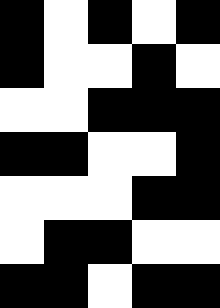[["black", "white", "black", "white", "black"], ["black", "white", "white", "black", "white"], ["white", "white", "black", "black", "black"], ["black", "black", "white", "white", "black"], ["white", "white", "white", "black", "black"], ["white", "black", "black", "white", "white"], ["black", "black", "white", "black", "black"]]